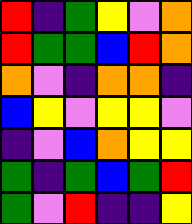[["red", "indigo", "green", "yellow", "violet", "orange"], ["red", "green", "green", "blue", "red", "orange"], ["orange", "violet", "indigo", "orange", "orange", "indigo"], ["blue", "yellow", "violet", "yellow", "yellow", "violet"], ["indigo", "violet", "blue", "orange", "yellow", "yellow"], ["green", "indigo", "green", "blue", "green", "red"], ["green", "violet", "red", "indigo", "indigo", "yellow"]]